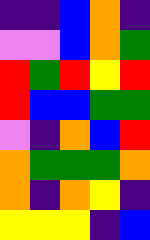[["indigo", "indigo", "blue", "orange", "indigo"], ["violet", "violet", "blue", "orange", "green"], ["red", "green", "red", "yellow", "red"], ["red", "blue", "blue", "green", "green"], ["violet", "indigo", "orange", "blue", "red"], ["orange", "green", "green", "green", "orange"], ["orange", "indigo", "orange", "yellow", "indigo"], ["yellow", "yellow", "yellow", "indigo", "blue"]]